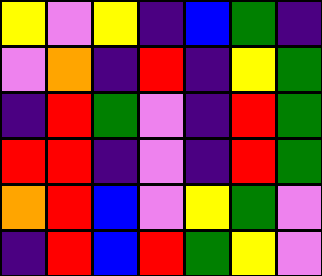[["yellow", "violet", "yellow", "indigo", "blue", "green", "indigo"], ["violet", "orange", "indigo", "red", "indigo", "yellow", "green"], ["indigo", "red", "green", "violet", "indigo", "red", "green"], ["red", "red", "indigo", "violet", "indigo", "red", "green"], ["orange", "red", "blue", "violet", "yellow", "green", "violet"], ["indigo", "red", "blue", "red", "green", "yellow", "violet"]]